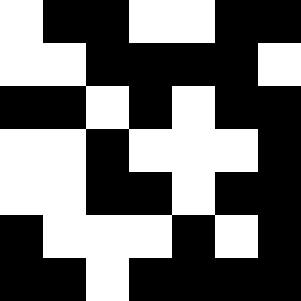[["white", "black", "black", "white", "white", "black", "black"], ["white", "white", "black", "black", "black", "black", "white"], ["black", "black", "white", "black", "white", "black", "black"], ["white", "white", "black", "white", "white", "white", "black"], ["white", "white", "black", "black", "white", "black", "black"], ["black", "white", "white", "white", "black", "white", "black"], ["black", "black", "white", "black", "black", "black", "black"]]